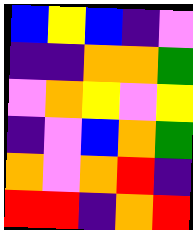[["blue", "yellow", "blue", "indigo", "violet"], ["indigo", "indigo", "orange", "orange", "green"], ["violet", "orange", "yellow", "violet", "yellow"], ["indigo", "violet", "blue", "orange", "green"], ["orange", "violet", "orange", "red", "indigo"], ["red", "red", "indigo", "orange", "red"]]